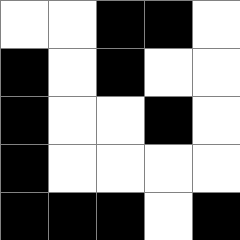[["white", "white", "black", "black", "white"], ["black", "white", "black", "white", "white"], ["black", "white", "white", "black", "white"], ["black", "white", "white", "white", "white"], ["black", "black", "black", "white", "black"]]